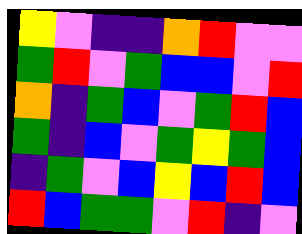[["yellow", "violet", "indigo", "indigo", "orange", "red", "violet", "violet"], ["green", "red", "violet", "green", "blue", "blue", "violet", "red"], ["orange", "indigo", "green", "blue", "violet", "green", "red", "blue"], ["green", "indigo", "blue", "violet", "green", "yellow", "green", "blue"], ["indigo", "green", "violet", "blue", "yellow", "blue", "red", "blue"], ["red", "blue", "green", "green", "violet", "red", "indigo", "violet"]]